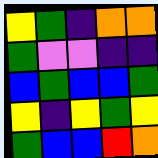[["yellow", "green", "indigo", "orange", "orange"], ["green", "violet", "violet", "indigo", "indigo"], ["blue", "green", "blue", "blue", "green"], ["yellow", "indigo", "yellow", "green", "yellow"], ["green", "blue", "blue", "red", "orange"]]